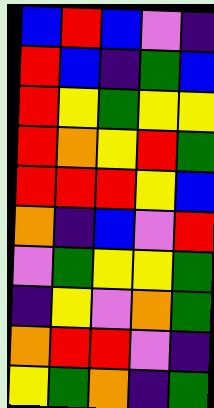[["blue", "red", "blue", "violet", "indigo"], ["red", "blue", "indigo", "green", "blue"], ["red", "yellow", "green", "yellow", "yellow"], ["red", "orange", "yellow", "red", "green"], ["red", "red", "red", "yellow", "blue"], ["orange", "indigo", "blue", "violet", "red"], ["violet", "green", "yellow", "yellow", "green"], ["indigo", "yellow", "violet", "orange", "green"], ["orange", "red", "red", "violet", "indigo"], ["yellow", "green", "orange", "indigo", "green"]]